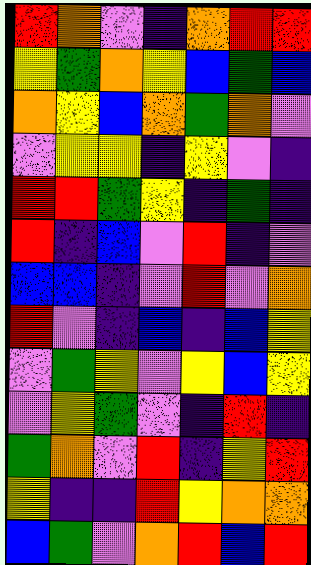[["red", "orange", "violet", "indigo", "orange", "red", "red"], ["yellow", "green", "orange", "yellow", "blue", "green", "blue"], ["orange", "yellow", "blue", "orange", "green", "orange", "violet"], ["violet", "yellow", "yellow", "indigo", "yellow", "violet", "indigo"], ["red", "red", "green", "yellow", "indigo", "green", "indigo"], ["red", "indigo", "blue", "violet", "red", "indigo", "violet"], ["blue", "blue", "indigo", "violet", "red", "violet", "orange"], ["red", "violet", "indigo", "blue", "indigo", "blue", "yellow"], ["violet", "green", "yellow", "violet", "yellow", "blue", "yellow"], ["violet", "yellow", "green", "violet", "indigo", "red", "indigo"], ["green", "orange", "violet", "red", "indigo", "yellow", "red"], ["yellow", "indigo", "indigo", "red", "yellow", "orange", "orange"], ["blue", "green", "violet", "orange", "red", "blue", "red"]]